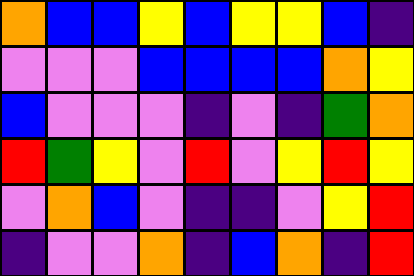[["orange", "blue", "blue", "yellow", "blue", "yellow", "yellow", "blue", "indigo"], ["violet", "violet", "violet", "blue", "blue", "blue", "blue", "orange", "yellow"], ["blue", "violet", "violet", "violet", "indigo", "violet", "indigo", "green", "orange"], ["red", "green", "yellow", "violet", "red", "violet", "yellow", "red", "yellow"], ["violet", "orange", "blue", "violet", "indigo", "indigo", "violet", "yellow", "red"], ["indigo", "violet", "violet", "orange", "indigo", "blue", "orange", "indigo", "red"]]